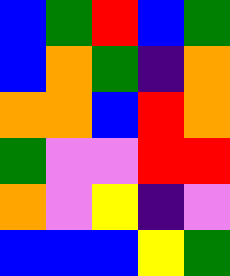[["blue", "green", "red", "blue", "green"], ["blue", "orange", "green", "indigo", "orange"], ["orange", "orange", "blue", "red", "orange"], ["green", "violet", "violet", "red", "red"], ["orange", "violet", "yellow", "indigo", "violet"], ["blue", "blue", "blue", "yellow", "green"]]